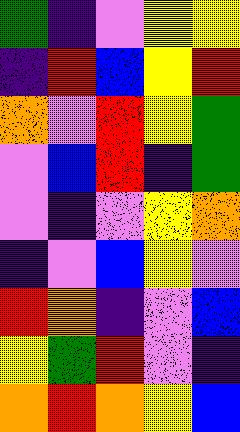[["green", "indigo", "violet", "yellow", "yellow"], ["indigo", "red", "blue", "yellow", "red"], ["orange", "violet", "red", "yellow", "green"], ["violet", "blue", "red", "indigo", "green"], ["violet", "indigo", "violet", "yellow", "orange"], ["indigo", "violet", "blue", "yellow", "violet"], ["red", "orange", "indigo", "violet", "blue"], ["yellow", "green", "red", "violet", "indigo"], ["orange", "red", "orange", "yellow", "blue"]]